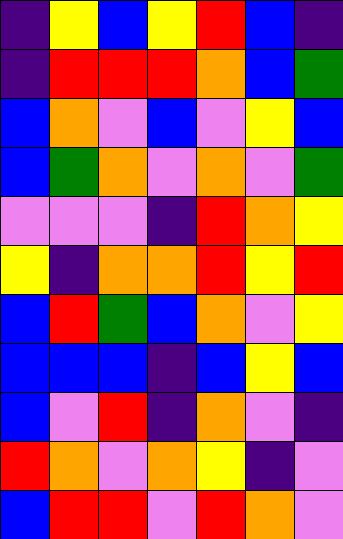[["indigo", "yellow", "blue", "yellow", "red", "blue", "indigo"], ["indigo", "red", "red", "red", "orange", "blue", "green"], ["blue", "orange", "violet", "blue", "violet", "yellow", "blue"], ["blue", "green", "orange", "violet", "orange", "violet", "green"], ["violet", "violet", "violet", "indigo", "red", "orange", "yellow"], ["yellow", "indigo", "orange", "orange", "red", "yellow", "red"], ["blue", "red", "green", "blue", "orange", "violet", "yellow"], ["blue", "blue", "blue", "indigo", "blue", "yellow", "blue"], ["blue", "violet", "red", "indigo", "orange", "violet", "indigo"], ["red", "orange", "violet", "orange", "yellow", "indigo", "violet"], ["blue", "red", "red", "violet", "red", "orange", "violet"]]